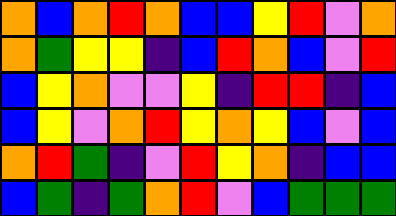[["orange", "blue", "orange", "red", "orange", "blue", "blue", "yellow", "red", "violet", "orange"], ["orange", "green", "yellow", "yellow", "indigo", "blue", "red", "orange", "blue", "violet", "red"], ["blue", "yellow", "orange", "violet", "violet", "yellow", "indigo", "red", "red", "indigo", "blue"], ["blue", "yellow", "violet", "orange", "red", "yellow", "orange", "yellow", "blue", "violet", "blue"], ["orange", "red", "green", "indigo", "violet", "red", "yellow", "orange", "indigo", "blue", "blue"], ["blue", "green", "indigo", "green", "orange", "red", "violet", "blue", "green", "green", "green"]]